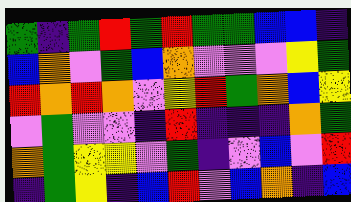[["green", "indigo", "green", "red", "green", "red", "green", "green", "blue", "blue", "indigo"], ["blue", "orange", "violet", "green", "blue", "orange", "violet", "violet", "violet", "yellow", "green"], ["red", "orange", "red", "orange", "violet", "yellow", "red", "green", "orange", "blue", "yellow"], ["violet", "green", "violet", "violet", "indigo", "red", "indigo", "indigo", "indigo", "orange", "green"], ["orange", "green", "yellow", "yellow", "violet", "green", "indigo", "violet", "blue", "violet", "red"], ["indigo", "green", "yellow", "indigo", "blue", "red", "violet", "blue", "orange", "indigo", "blue"]]